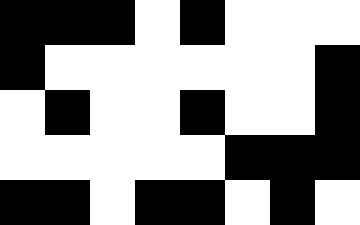[["black", "black", "black", "white", "black", "white", "white", "white"], ["black", "white", "white", "white", "white", "white", "white", "black"], ["white", "black", "white", "white", "black", "white", "white", "black"], ["white", "white", "white", "white", "white", "black", "black", "black"], ["black", "black", "white", "black", "black", "white", "black", "white"]]